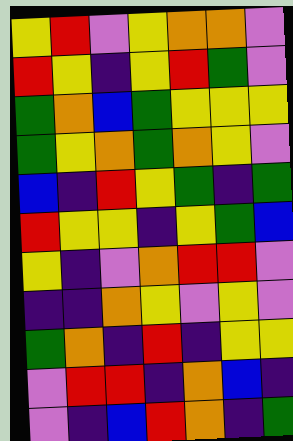[["yellow", "red", "violet", "yellow", "orange", "orange", "violet"], ["red", "yellow", "indigo", "yellow", "red", "green", "violet"], ["green", "orange", "blue", "green", "yellow", "yellow", "yellow"], ["green", "yellow", "orange", "green", "orange", "yellow", "violet"], ["blue", "indigo", "red", "yellow", "green", "indigo", "green"], ["red", "yellow", "yellow", "indigo", "yellow", "green", "blue"], ["yellow", "indigo", "violet", "orange", "red", "red", "violet"], ["indigo", "indigo", "orange", "yellow", "violet", "yellow", "violet"], ["green", "orange", "indigo", "red", "indigo", "yellow", "yellow"], ["violet", "red", "red", "indigo", "orange", "blue", "indigo"], ["violet", "indigo", "blue", "red", "orange", "indigo", "green"]]